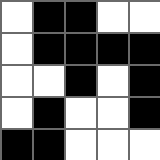[["white", "black", "black", "white", "white"], ["white", "black", "black", "black", "black"], ["white", "white", "black", "white", "black"], ["white", "black", "white", "white", "black"], ["black", "black", "white", "white", "white"]]